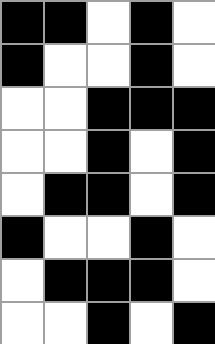[["black", "black", "white", "black", "white"], ["black", "white", "white", "black", "white"], ["white", "white", "black", "black", "black"], ["white", "white", "black", "white", "black"], ["white", "black", "black", "white", "black"], ["black", "white", "white", "black", "white"], ["white", "black", "black", "black", "white"], ["white", "white", "black", "white", "black"]]